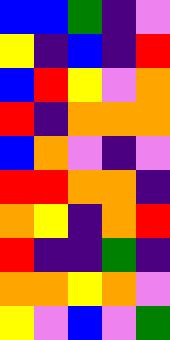[["blue", "blue", "green", "indigo", "violet"], ["yellow", "indigo", "blue", "indigo", "red"], ["blue", "red", "yellow", "violet", "orange"], ["red", "indigo", "orange", "orange", "orange"], ["blue", "orange", "violet", "indigo", "violet"], ["red", "red", "orange", "orange", "indigo"], ["orange", "yellow", "indigo", "orange", "red"], ["red", "indigo", "indigo", "green", "indigo"], ["orange", "orange", "yellow", "orange", "violet"], ["yellow", "violet", "blue", "violet", "green"]]